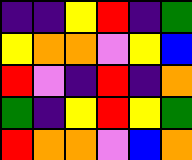[["indigo", "indigo", "yellow", "red", "indigo", "green"], ["yellow", "orange", "orange", "violet", "yellow", "blue"], ["red", "violet", "indigo", "red", "indigo", "orange"], ["green", "indigo", "yellow", "red", "yellow", "green"], ["red", "orange", "orange", "violet", "blue", "orange"]]